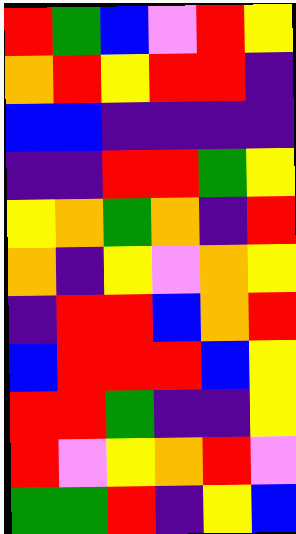[["red", "green", "blue", "violet", "red", "yellow"], ["orange", "red", "yellow", "red", "red", "indigo"], ["blue", "blue", "indigo", "indigo", "indigo", "indigo"], ["indigo", "indigo", "red", "red", "green", "yellow"], ["yellow", "orange", "green", "orange", "indigo", "red"], ["orange", "indigo", "yellow", "violet", "orange", "yellow"], ["indigo", "red", "red", "blue", "orange", "red"], ["blue", "red", "red", "red", "blue", "yellow"], ["red", "red", "green", "indigo", "indigo", "yellow"], ["red", "violet", "yellow", "orange", "red", "violet"], ["green", "green", "red", "indigo", "yellow", "blue"]]